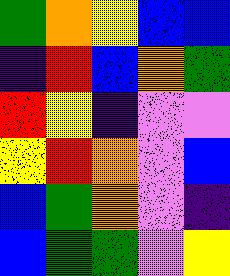[["green", "orange", "yellow", "blue", "blue"], ["indigo", "red", "blue", "orange", "green"], ["red", "yellow", "indigo", "violet", "violet"], ["yellow", "red", "orange", "violet", "blue"], ["blue", "green", "orange", "violet", "indigo"], ["blue", "green", "green", "violet", "yellow"]]